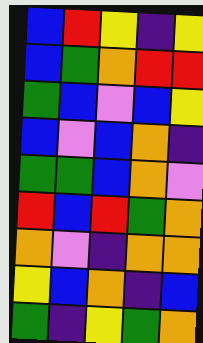[["blue", "red", "yellow", "indigo", "yellow"], ["blue", "green", "orange", "red", "red"], ["green", "blue", "violet", "blue", "yellow"], ["blue", "violet", "blue", "orange", "indigo"], ["green", "green", "blue", "orange", "violet"], ["red", "blue", "red", "green", "orange"], ["orange", "violet", "indigo", "orange", "orange"], ["yellow", "blue", "orange", "indigo", "blue"], ["green", "indigo", "yellow", "green", "orange"]]